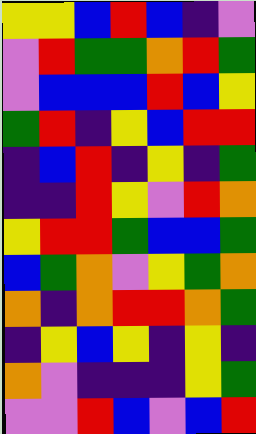[["yellow", "yellow", "blue", "red", "blue", "indigo", "violet"], ["violet", "red", "green", "green", "orange", "red", "green"], ["violet", "blue", "blue", "blue", "red", "blue", "yellow"], ["green", "red", "indigo", "yellow", "blue", "red", "red"], ["indigo", "blue", "red", "indigo", "yellow", "indigo", "green"], ["indigo", "indigo", "red", "yellow", "violet", "red", "orange"], ["yellow", "red", "red", "green", "blue", "blue", "green"], ["blue", "green", "orange", "violet", "yellow", "green", "orange"], ["orange", "indigo", "orange", "red", "red", "orange", "green"], ["indigo", "yellow", "blue", "yellow", "indigo", "yellow", "indigo"], ["orange", "violet", "indigo", "indigo", "indigo", "yellow", "green"], ["violet", "violet", "red", "blue", "violet", "blue", "red"]]